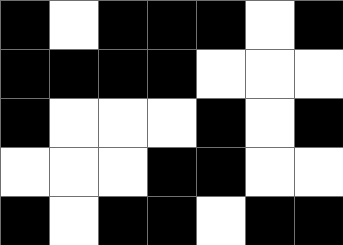[["black", "white", "black", "black", "black", "white", "black"], ["black", "black", "black", "black", "white", "white", "white"], ["black", "white", "white", "white", "black", "white", "black"], ["white", "white", "white", "black", "black", "white", "white"], ["black", "white", "black", "black", "white", "black", "black"]]